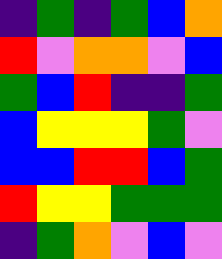[["indigo", "green", "indigo", "green", "blue", "orange"], ["red", "violet", "orange", "orange", "violet", "blue"], ["green", "blue", "red", "indigo", "indigo", "green"], ["blue", "yellow", "yellow", "yellow", "green", "violet"], ["blue", "blue", "red", "red", "blue", "green"], ["red", "yellow", "yellow", "green", "green", "green"], ["indigo", "green", "orange", "violet", "blue", "violet"]]